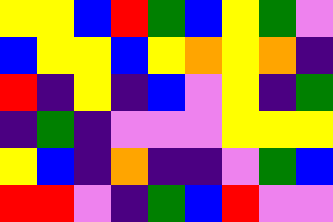[["yellow", "yellow", "blue", "red", "green", "blue", "yellow", "green", "violet"], ["blue", "yellow", "yellow", "blue", "yellow", "orange", "yellow", "orange", "indigo"], ["red", "indigo", "yellow", "indigo", "blue", "violet", "yellow", "indigo", "green"], ["indigo", "green", "indigo", "violet", "violet", "violet", "yellow", "yellow", "yellow"], ["yellow", "blue", "indigo", "orange", "indigo", "indigo", "violet", "green", "blue"], ["red", "red", "violet", "indigo", "green", "blue", "red", "violet", "violet"]]